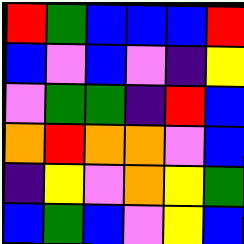[["red", "green", "blue", "blue", "blue", "red"], ["blue", "violet", "blue", "violet", "indigo", "yellow"], ["violet", "green", "green", "indigo", "red", "blue"], ["orange", "red", "orange", "orange", "violet", "blue"], ["indigo", "yellow", "violet", "orange", "yellow", "green"], ["blue", "green", "blue", "violet", "yellow", "blue"]]